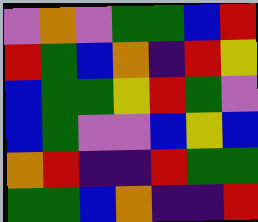[["violet", "orange", "violet", "green", "green", "blue", "red"], ["red", "green", "blue", "orange", "indigo", "red", "yellow"], ["blue", "green", "green", "yellow", "red", "green", "violet"], ["blue", "green", "violet", "violet", "blue", "yellow", "blue"], ["orange", "red", "indigo", "indigo", "red", "green", "green"], ["green", "green", "blue", "orange", "indigo", "indigo", "red"]]